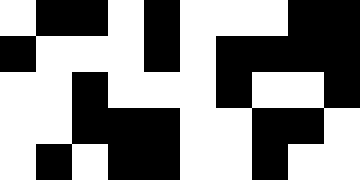[["white", "black", "black", "white", "black", "white", "white", "white", "black", "black"], ["black", "white", "white", "white", "black", "white", "black", "black", "black", "black"], ["white", "white", "black", "white", "white", "white", "black", "white", "white", "black"], ["white", "white", "black", "black", "black", "white", "white", "black", "black", "white"], ["white", "black", "white", "black", "black", "white", "white", "black", "white", "white"]]